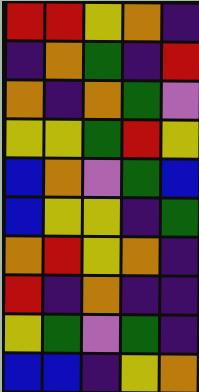[["red", "red", "yellow", "orange", "indigo"], ["indigo", "orange", "green", "indigo", "red"], ["orange", "indigo", "orange", "green", "violet"], ["yellow", "yellow", "green", "red", "yellow"], ["blue", "orange", "violet", "green", "blue"], ["blue", "yellow", "yellow", "indigo", "green"], ["orange", "red", "yellow", "orange", "indigo"], ["red", "indigo", "orange", "indigo", "indigo"], ["yellow", "green", "violet", "green", "indigo"], ["blue", "blue", "indigo", "yellow", "orange"]]